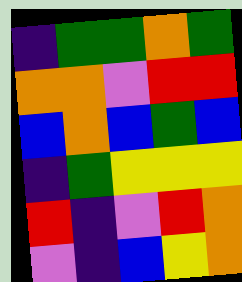[["indigo", "green", "green", "orange", "green"], ["orange", "orange", "violet", "red", "red"], ["blue", "orange", "blue", "green", "blue"], ["indigo", "green", "yellow", "yellow", "yellow"], ["red", "indigo", "violet", "red", "orange"], ["violet", "indigo", "blue", "yellow", "orange"]]